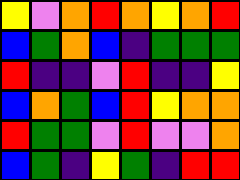[["yellow", "violet", "orange", "red", "orange", "yellow", "orange", "red"], ["blue", "green", "orange", "blue", "indigo", "green", "green", "green"], ["red", "indigo", "indigo", "violet", "red", "indigo", "indigo", "yellow"], ["blue", "orange", "green", "blue", "red", "yellow", "orange", "orange"], ["red", "green", "green", "violet", "red", "violet", "violet", "orange"], ["blue", "green", "indigo", "yellow", "green", "indigo", "red", "red"]]